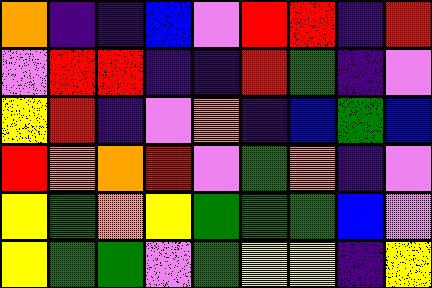[["orange", "indigo", "indigo", "blue", "violet", "red", "red", "indigo", "red"], ["violet", "red", "red", "indigo", "indigo", "red", "green", "indigo", "violet"], ["yellow", "red", "indigo", "violet", "orange", "indigo", "blue", "green", "blue"], ["red", "orange", "orange", "red", "violet", "green", "orange", "indigo", "violet"], ["yellow", "green", "orange", "yellow", "green", "green", "green", "blue", "violet"], ["yellow", "green", "green", "violet", "green", "yellow", "yellow", "indigo", "yellow"]]